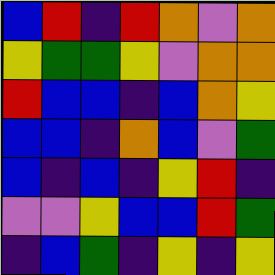[["blue", "red", "indigo", "red", "orange", "violet", "orange"], ["yellow", "green", "green", "yellow", "violet", "orange", "orange"], ["red", "blue", "blue", "indigo", "blue", "orange", "yellow"], ["blue", "blue", "indigo", "orange", "blue", "violet", "green"], ["blue", "indigo", "blue", "indigo", "yellow", "red", "indigo"], ["violet", "violet", "yellow", "blue", "blue", "red", "green"], ["indigo", "blue", "green", "indigo", "yellow", "indigo", "yellow"]]